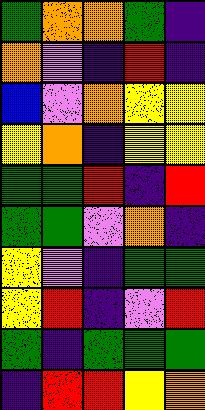[["green", "orange", "orange", "green", "indigo"], ["orange", "violet", "indigo", "red", "indigo"], ["blue", "violet", "orange", "yellow", "yellow"], ["yellow", "orange", "indigo", "yellow", "yellow"], ["green", "green", "red", "indigo", "red"], ["green", "green", "violet", "orange", "indigo"], ["yellow", "violet", "indigo", "green", "green"], ["yellow", "red", "indigo", "violet", "red"], ["green", "indigo", "green", "green", "green"], ["indigo", "red", "red", "yellow", "orange"]]